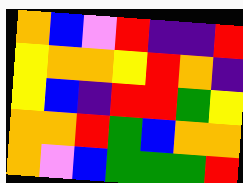[["orange", "blue", "violet", "red", "indigo", "indigo", "red"], ["yellow", "orange", "orange", "yellow", "red", "orange", "indigo"], ["yellow", "blue", "indigo", "red", "red", "green", "yellow"], ["orange", "orange", "red", "green", "blue", "orange", "orange"], ["orange", "violet", "blue", "green", "green", "green", "red"]]